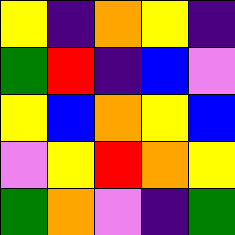[["yellow", "indigo", "orange", "yellow", "indigo"], ["green", "red", "indigo", "blue", "violet"], ["yellow", "blue", "orange", "yellow", "blue"], ["violet", "yellow", "red", "orange", "yellow"], ["green", "orange", "violet", "indigo", "green"]]